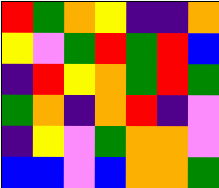[["red", "green", "orange", "yellow", "indigo", "indigo", "orange"], ["yellow", "violet", "green", "red", "green", "red", "blue"], ["indigo", "red", "yellow", "orange", "green", "red", "green"], ["green", "orange", "indigo", "orange", "red", "indigo", "violet"], ["indigo", "yellow", "violet", "green", "orange", "orange", "violet"], ["blue", "blue", "violet", "blue", "orange", "orange", "green"]]